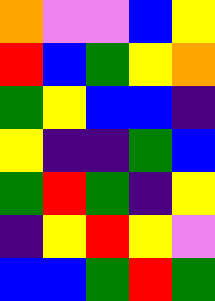[["orange", "violet", "violet", "blue", "yellow"], ["red", "blue", "green", "yellow", "orange"], ["green", "yellow", "blue", "blue", "indigo"], ["yellow", "indigo", "indigo", "green", "blue"], ["green", "red", "green", "indigo", "yellow"], ["indigo", "yellow", "red", "yellow", "violet"], ["blue", "blue", "green", "red", "green"]]